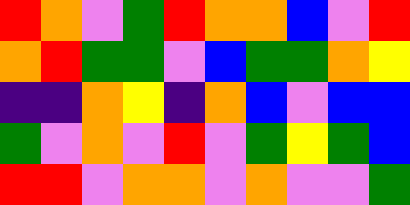[["red", "orange", "violet", "green", "red", "orange", "orange", "blue", "violet", "red"], ["orange", "red", "green", "green", "violet", "blue", "green", "green", "orange", "yellow"], ["indigo", "indigo", "orange", "yellow", "indigo", "orange", "blue", "violet", "blue", "blue"], ["green", "violet", "orange", "violet", "red", "violet", "green", "yellow", "green", "blue"], ["red", "red", "violet", "orange", "orange", "violet", "orange", "violet", "violet", "green"]]